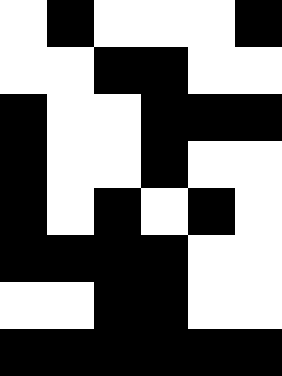[["white", "black", "white", "white", "white", "black"], ["white", "white", "black", "black", "white", "white"], ["black", "white", "white", "black", "black", "black"], ["black", "white", "white", "black", "white", "white"], ["black", "white", "black", "white", "black", "white"], ["black", "black", "black", "black", "white", "white"], ["white", "white", "black", "black", "white", "white"], ["black", "black", "black", "black", "black", "black"]]